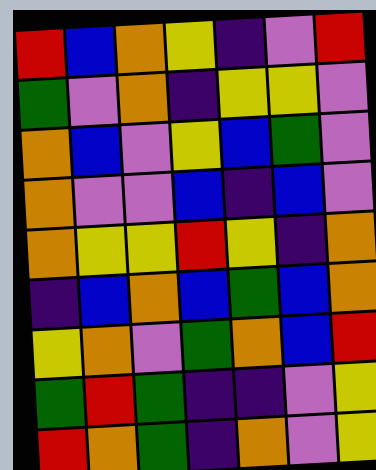[["red", "blue", "orange", "yellow", "indigo", "violet", "red"], ["green", "violet", "orange", "indigo", "yellow", "yellow", "violet"], ["orange", "blue", "violet", "yellow", "blue", "green", "violet"], ["orange", "violet", "violet", "blue", "indigo", "blue", "violet"], ["orange", "yellow", "yellow", "red", "yellow", "indigo", "orange"], ["indigo", "blue", "orange", "blue", "green", "blue", "orange"], ["yellow", "orange", "violet", "green", "orange", "blue", "red"], ["green", "red", "green", "indigo", "indigo", "violet", "yellow"], ["red", "orange", "green", "indigo", "orange", "violet", "yellow"]]